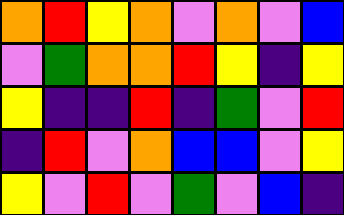[["orange", "red", "yellow", "orange", "violet", "orange", "violet", "blue"], ["violet", "green", "orange", "orange", "red", "yellow", "indigo", "yellow"], ["yellow", "indigo", "indigo", "red", "indigo", "green", "violet", "red"], ["indigo", "red", "violet", "orange", "blue", "blue", "violet", "yellow"], ["yellow", "violet", "red", "violet", "green", "violet", "blue", "indigo"]]